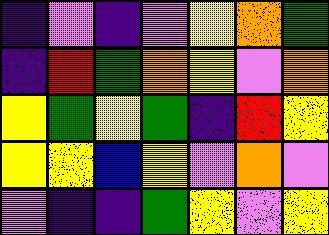[["indigo", "violet", "indigo", "violet", "yellow", "orange", "green"], ["indigo", "red", "green", "orange", "yellow", "violet", "orange"], ["yellow", "green", "yellow", "green", "indigo", "red", "yellow"], ["yellow", "yellow", "blue", "yellow", "violet", "orange", "violet"], ["violet", "indigo", "indigo", "green", "yellow", "violet", "yellow"]]